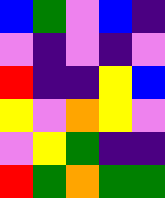[["blue", "green", "violet", "blue", "indigo"], ["violet", "indigo", "violet", "indigo", "violet"], ["red", "indigo", "indigo", "yellow", "blue"], ["yellow", "violet", "orange", "yellow", "violet"], ["violet", "yellow", "green", "indigo", "indigo"], ["red", "green", "orange", "green", "green"]]